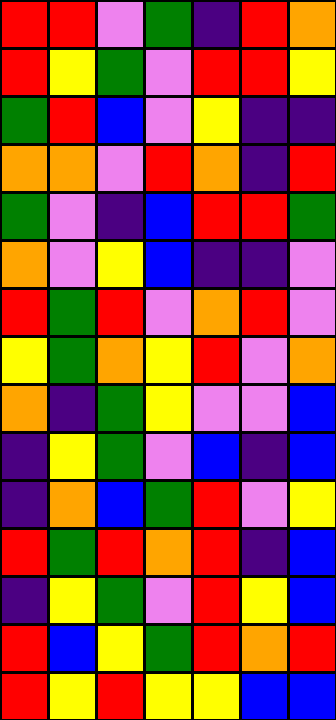[["red", "red", "violet", "green", "indigo", "red", "orange"], ["red", "yellow", "green", "violet", "red", "red", "yellow"], ["green", "red", "blue", "violet", "yellow", "indigo", "indigo"], ["orange", "orange", "violet", "red", "orange", "indigo", "red"], ["green", "violet", "indigo", "blue", "red", "red", "green"], ["orange", "violet", "yellow", "blue", "indigo", "indigo", "violet"], ["red", "green", "red", "violet", "orange", "red", "violet"], ["yellow", "green", "orange", "yellow", "red", "violet", "orange"], ["orange", "indigo", "green", "yellow", "violet", "violet", "blue"], ["indigo", "yellow", "green", "violet", "blue", "indigo", "blue"], ["indigo", "orange", "blue", "green", "red", "violet", "yellow"], ["red", "green", "red", "orange", "red", "indigo", "blue"], ["indigo", "yellow", "green", "violet", "red", "yellow", "blue"], ["red", "blue", "yellow", "green", "red", "orange", "red"], ["red", "yellow", "red", "yellow", "yellow", "blue", "blue"]]